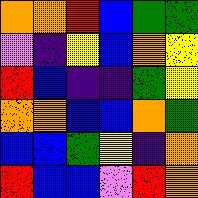[["orange", "orange", "red", "blue", "green", "green"], ["violet", "indigo", "yellow", "blue", "orange", "yellow"], ["red", "blue", "indigo", "indigo", "green", "yellow"], ["orange", "orange", "blue", "blue", "orange", "green"], ["blue", "blue", "green", "yellow", "indigo", "orange"], ["red", "blue", "blue", "violet", "red", "orange"]]